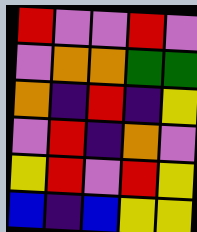[["red", "violet", "violet", "red", "violet"], ["violet", "orange", "orange", "green", "green"], ["orange", "indigo", "red", "indigo", "yellow"], ["violet", "red", "indigo", "orange", "violet"], ["yellow", "red", "violet", "red", "yellow"], ["blue", "indigo", "blue", "yellow", "yellow"]]